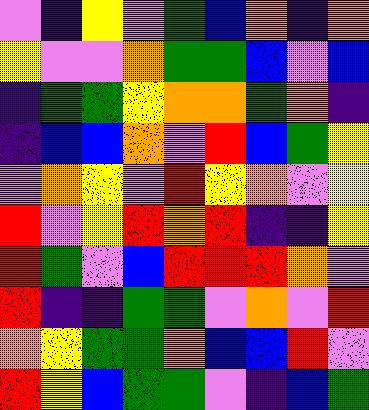[["violet", "indigo", "yellow", "violet", "green", "blue", "orange", "indigo", "orange"], ["yellow", "violet", "violet", "orange", "green", "green", "blue", "violet", "blue"], ["indigo", "green", "green", "yellow", "orange", "orange", "green", "orange", "indigo"], ["indigo", "blue", "blue", "orange", "violet", "red", "blue", "green", "yellow"], ["violet", "orange", "yellow", "violet", "red", "yellow", "orange", "violet", "yellow"], ["red", "violet", "yellow", "red", "orange", "red", "indigo", "indigo", "yellow"], ["red", "green", "violet", "blue", "red", "red", "red", "orange", "violet"], ["red", "indigo", "indigo", "green", "green", "violet", "orange", "violet", "red"], ["orange", "yellow", "green", "green", "orange", "blue", "blue", "red", "violet"], ["red", "yellow", "blue", "green", "green", "violet", "indigo", "blue", "green"]]